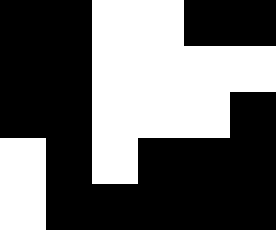[["black", "black", "white", "white", "black", "black"], ["black", "black", "white", "white", "white", "white"], ["black", "black", "white", "white", "white", "black"], ["white", "black", "white", "black", "black", "black"], ["white", "black", "black", "black", "black", "black"]]